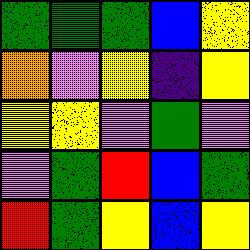[["green", "green", "green", "blue", "yellow"], ["orange", "violet", "yellow", "indigo", "yellow"], ["yellow", "yellow", "violet", "green", "violet"], ["violet", "green", "red", "blue", "green"], ["red", "green", "yellow", "blue", "yellow"]]